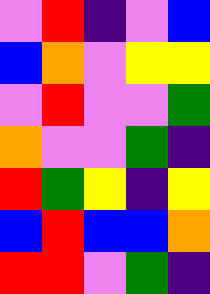[["violet", "red", "indigo", "violet", "blue"], ["blue", "orange", "violet", "yellow", "yellow"], ["violet", "red", "violet", "violet", "green"], ["orange", "violet", "violet", "green", "indigo"], ["red", "green", "yellow", "indigo", "yellow"], ["blue", "red", "blue", "blue", "orange"], ["red", "red", "violet", "green", "indigo"]]